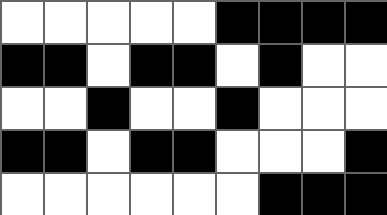[["white", "white", "white", "white", "white", "black", "black", "black", "black"], ["black", "black", "white", "black", "black", "white", "black", "white", "white"], ["white", "white", "black", "white", "white", "black", "white", "white", "white"], ["black", "black", "white", "black", "black", "white", "white", "white", "black"], ["white", "white", "white", "white", "white", "white", "black", "black", "black"]]